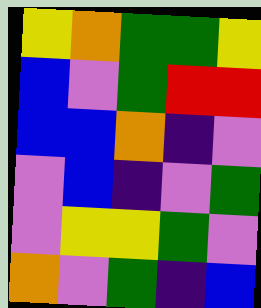[["yellow", "orange", "green", "green", "yellow"], ["blue", "violet", "green", "red", "red"], ["blue", "blue", "orange", "indigo", "violet"], ["violet", "blue", "indigo", "violet", "green"], ["violet", "yellow", "yellow", "green", "violet"], ["orange", "violet", "green", "indigo", "blue"]]